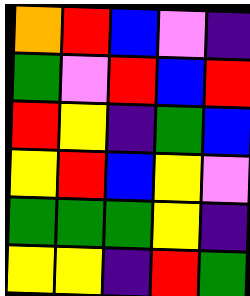[["orange", "red", "blue", "violet", "indigo"], ["green", "violet", "red", "blue", "red"], ["red", "yellow", "indigo", "green", "blue"], ["yellow", "red", "blue", "yellow", "violet"], ["green", "green", "green", "yellow", "indigo"], ["yellow", "yellow", "indigo", "red", "green"]]